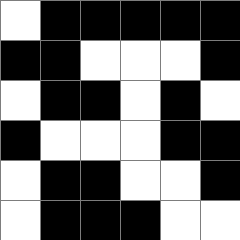[["white", "black", "black", "black", "black", "black"], ["black", "black", "white", "white", "white", "black"], ["white", "black", "black", "white", "black", "white"], ["black", "white", "white", "white", "black", "black"], ["white", "black", "black", "white", "white", "black"], ["white", "black", "black", "black", "white", "white"]]